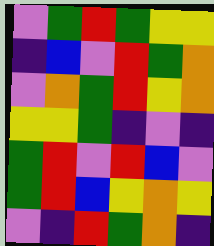[["violet", "green", "red", "green", "yellow", "yellow"], ["indigo", "blue", "violet", "red", "green", "orange"], ["violet", "orange", "green", "red", "yellow", "orange"], ["yellow", "yellow", "green", "indigo", "violet", "indigo"], ["green", "red", "violet", "red", "blue", "violet"], ["green", "red", "blue", "yellow", "orange", "yellow"], ["violet", "indigo", "red", "green", "orange", "indigo"]]